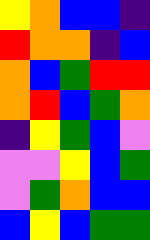[["yellow", "orange", "blue", "blue", "indigo"], ["red", "orange", "orange", "indigo", "blue"], ["orange", "blue", "green", "red", "red"], ["orange", "red", "blue", "green", "orange"], ["indigo", "yellow", "green", "blue", "violet"], ["violet", "violet", "yellow", "blue", "green"], ["violet", "green", "orange", "blue", "blue"], ["blue", "yellow", "blue", "green", "green"]]